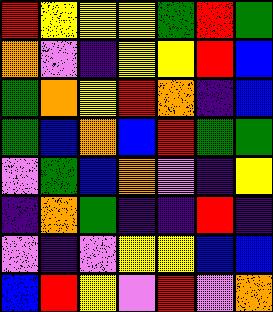[["red", "yellow", "yellow", "yellow", "green", "red", "green"], ["orange", "violet", "indigo", "yellow", "yellow", "red", "blue"], ["green", "orange", "yellow", "red", "orange", "indigo", "blue"], ["green", "blue", "orange", "blue", "red", "green", "green"], ["violet", "green", "blue", "orange", "violet", "indigo", "yellow"], ["indigo", "orange", "green", "indigo", "indigo", "red", "indigo"], ["violet", "indigo", "violet", "yellow", "yellow", "blue", "blue"], ["blue", "red", "yellow", "violet", "red", "violet", "orange"]]